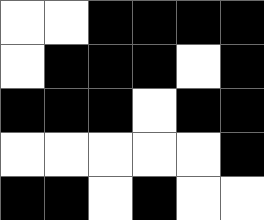[["white", "white", "black", "black", "black", "black"], ["white", "black", "black", "black", "white", "black"], ["black", "black", "black", "white", "black", "black"], ["white", "white", "white", "white", "white", "black"], ["black", "black", "white", "black", "white", "white"]]